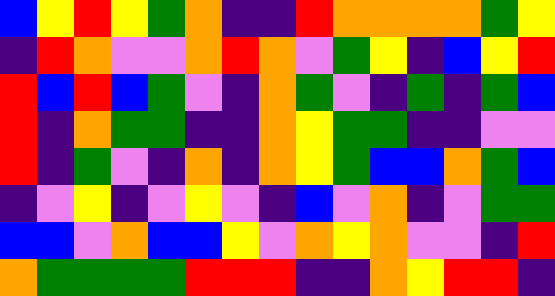[["blue", "yellow", "red", "yellow", "green", "orange", "indigo", "indigo", "red", "orange", "orange", "orange", "orange", "green", "yellow"], ["indigo", "red", "orange", "violet", "violet", "orange", "red", "orange", "violet", "green", "yellow", "indigo", "blue", "yellow", "red"], ["red", "blue", "red", "blue", "green", "violet", "indigo", "orange", "green", "violet", "indigo", "green", "indigo", "green", "blue"], ["red", "indigo", "orange", "green", "green", "indigo", "indigo", "orange", "yellow", "green", "green", "indigo", "indigo", "violet", "violet"], ["red", "indigo", "green", "violet", "indigo", "orange", "indigo", "orange", "yellow", "green", "blue", "blue", "orange", "green", "blue"], ["indigo", "violet", "yellow", "indigo", "violet", "yellow", "violet", "indigo", "blue", "violet", "orange", "indigo", "violet", "green", "green"], ["blue", "blue", "violet", "orange", "blue", "blue", "yellow", "violet", "orange", "yellow", "orange", "violet", "violet", "indigo", "red"], ["orange", "green", "green", "green", "green", "red", "red", "red", "indigo", "indigo", "orange", "yellow", "red", "red", "indigo"]]